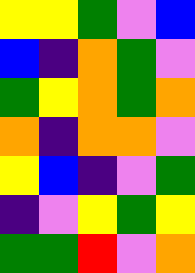[["yellow", "yellow", "green", "violet", "blue"], ["blue", "indigo", "orange", "green", "violet"], ["green", "yellow", "orange", "green", "orange"], ["orange", "indigo", "orange", "orange", "violet"], ["yellow", "blue", "indigo", "violet", "green"], ["indigo", "violet", "yellow", "green", "yellow"], ["green", "green", "red", "violet", "orange"]]